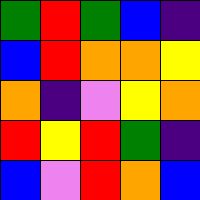[["green", "red", "green", "blue", "indigo"], ["blue", "red", "orange", "orange", "yellow"], ["orange", "indigo", "violet", "yellow", "orange"], ["red", "yellow", "red", "green", "indigo"], ["blue", "violet", "red", "orange", "blue"]]